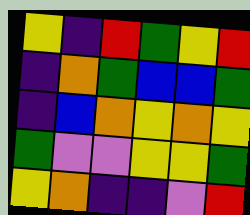[["yellow", "indigo", "red", "green", "yellow", "red"], ["indigo", "orange", "green", "blue", "blue", "green"], ["indigo", "blue", "orange", "yellow", "orange", "yellow"], ["green", "violet", "violet", "yellow", "yellow", "green"], ["yellow", "orange", "indigo", "indigo", "violet", "red"]]